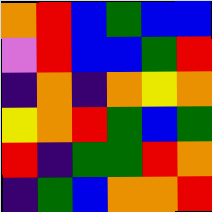[["orange", "red", "blue", "green", "blue", "blue"], ["violet", "red", "blue", "blue", "green", "red"], ["indigo", "orange", "indigo", "orange", "yellow", "orange"], ["yellow", "orange", "red", "green", "blue", "green"], ["red", "indigo", "green", "green", "red", "orange"], ["indigo", "green", "blue", "orange", "orange", "red"]]